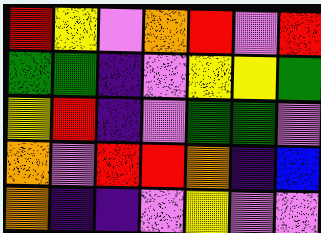[["red", "yellow", "violet", "orange", "red", "violet", "red"], ["green", "green", "indigo", "violet", "yellow", "yellow", "green"], ["yellow", "red", "indigo", "violet", "green", "green", "violet"], ["orange", "violet", "red", "red", "orange", "indigo", "blue"], ["orange", "indigo", "indigo", "violet", "yellow", "violet", "violet"]]